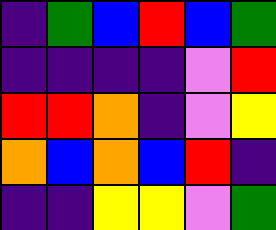[["indigo", "green", "blue", "red", "blue", "green"], ["indigo", "indigo", "indigo", "indigo", "violet", "red"], ["red", "red", "orange", "indigo", "violet", "yellow"], ["orange", "blue", "orange", "blue", "red", "indigo"], ["indigo", "indigo", "yellow", "yellow", "violet", "green"]]